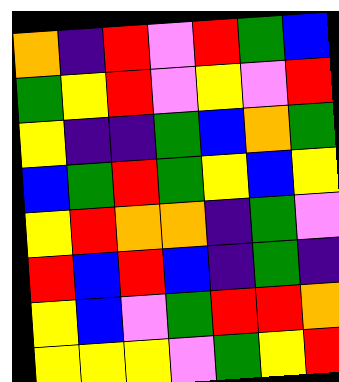[["orange", "indigo", "red", "violet", "red", "green", "blue"], ["green", "yellow", "red", "violet", "yellow", "violet", "red"], ["yellow", "indigo", "indigo", "green", "blue", "orange", "green"], ["blue", "green", "red", "green", "yellow", "blue", "yellow"], ["yellow", "red", "orange", "orange", "indigo", "green", "violet"], ["red", "blue", "red", "blue", "indigo", "green", "indigo"], ["yellow", "blue", "violet", "green", "red", "red", "orange"], ["yellow", "yellow", "yellow", "violet", "green", "yellow", "red"]]